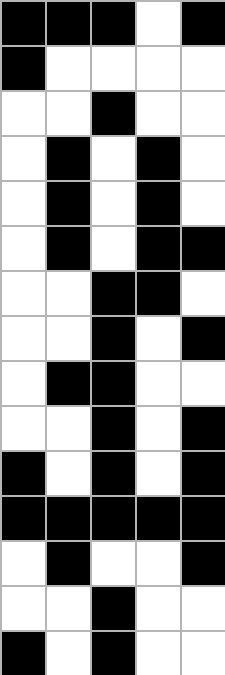[["black", "black", "black", "white", "black"], ["black", "white", "white", "white", "white"], ["white", "white", "black", "white", "white"], ["white", "black", "white", "black", "white"], ["white", "black", "white", "black", "white"], ["white", "black", "white", "black", "black"], ["white", "white", "black", "black", "white"], ["white", "white", "black", "white", "black"], ["white", "black", "black", "white", "white"], ["white", "white", "black", "white", "black"], ["black", "white", "black", "white", "black"], ["black", "black", "black", "black", "black"], ["white", "black", "white", "white", "black"], ["white", "white", "black", "white", "white"], ["black", "white", "black", "white", "white"]]